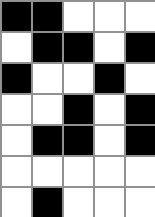[["black", "black", "white", "white", "white"], ["white", "black", "black", "white", "black"], ["black", "white", "white", "black", "white"], ["white", "white", "black", "white", "black"], ["white", "black", "black", "white", "black"], ["white", "white", "white", "white", "white"], ["white", "black", "white", "white", "white"]]